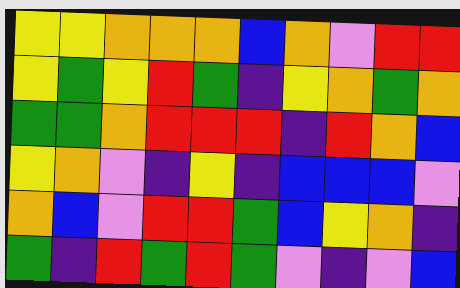[["yellow", "yellow", "orange", "orange", "orange", "blue", "orange", "violet", "red", "red"], ["yellow", "green", "yellow", "red", "green", "indigo", "yellow", "orange", "green", "orange"], ["green", "green", "orange", "red", "red", "red", "indigo", "red", "orange", "blue"], ["yellow", "orange", "violet", "indigo", "yellow", "indigo", "blue", "blue", "blue", "violet"], ["orange", "blue", "violet", "red", "red", "green", "blue", "yellow", "orange", "indigo"], ["green", "indigo", "red", "green", "red", "green", "violet", "indigo", "violet", "blue"]]